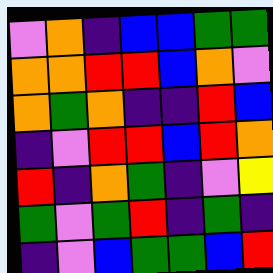[["violet", "orange", "indigo", "blue", "blue", "green", "green"], ["orange", "orange", "red", "red", "blue", "orange", "violet"], ["orange", "green", "orange", "indigo", "indigo", "red", "blue"], ["indigo", "violet", "red", "red", "blue", "red", "orange"], ["red", "indigo", "orange", "green", "indigo", "violet", "yellow"], ["green", "violet", "green", "red", "indigo", "green", "indigo"], ["indigo", "violet", "blue", "green", "green", "blue", "red"]]